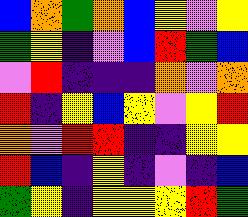[["blue", "orange", "green", "orange", "blue", "yellow", "violet", "yellow"], ["green", "yellow", "indigo", "violet", "blue", "red", "green", "blue"], ["violet", "red", "indigo", "indigo", "indigo", "orange", "violet", "orange"], ["red", "indigo", "yellow", "blue", "yellow", "violet", "yellow", "red"], ["orange", "violet", "red", "red", "indigo", "indigo", "yellow", "yellow"], ["red", "blue", "indigo", "yellow", "indigo", "violet", "indigo", "blue"], ["green", "yellow", "indigo", "yellow", "yellow", "yellow", "red", "green"]]